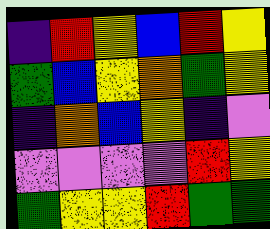[["indigo", "red", "yellow", "blue", "red", "yellow"], ["green", "blue", "yellow", "orange", "green", "yellow"], ["indigo", "orange", "blue", "yellow", "indigo", "violet"], ["violet", "violet", "violet", "violet", "red", "yellow"], ["green", "yellow", "yellow", "red", "green", "green"]]